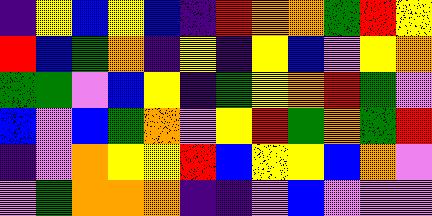[["indigo", "yellow", "blue", "yellow", "blue", "indigo", "red", "orange", "orange", "green", "red", "yellow"], ["red", "blue", "green", "orange", "indigo", "yellow", "indigo", "yellow", "blue", "violet", "yellow", "orange"], ["green", "green", "violet", "blue", "yellow", "indigo", "green", "yellow", "orange", "red", "green", "violet"], ["blue", "violet", "blue", "green", "orange", "violet", "yellow", "red", "green", "orange", "green", "red"], ["indigo", "violet", "orange", "yellow", "yellow", "red", "blue", "yellow", "yellow", "blue", "orange", "violet"], ["violet", "green", "orange", "orange", "orange", "indigo", "indigo", "violet", "blue", "violet", "violet", "violet"]]